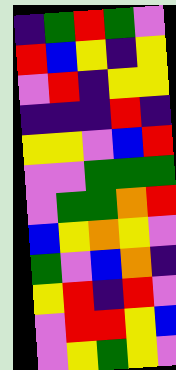[["indigo", "green", "red", "green", "violet"], ["red", "blue", "yellow", "indigo", "yellow"], ["violet", "red", "indigo", "yellow", "yellow"], ["indigo", "indigo", "indigo", "red", "indigo"], ["yellow", "yellow", "violet", "blue", "red"], ["violet", "violet", "green", "green", "green"], ["violet", "green", "green", "orange", "red"], ["blue", "yellow", "orange", "yellow", "violet"], ["green", "violet", "blue", "orange", "indigo"], ["yellow", "red", "indigo", "red", "violet"], ["violet", "red", "red", "yellow", "blue"], ["violet", "yellow", "green", "yellow", "violet"]]